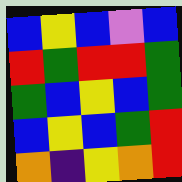[["blue", "yellow", "blue", "violet", "blue"], ["red", "green", "red", "red", "green"], ["green", "blue", "yellow", "blue", "green"], ["blue", "yellow", "blue", "green", "red"], ["orange", "indigo", "yellow", "orange", "red"]]